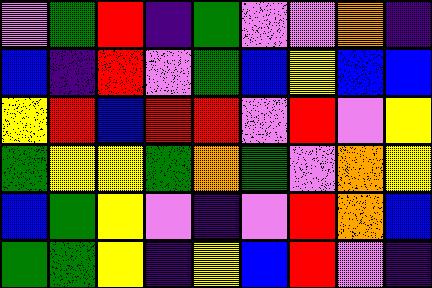[["violet", "green", "red", "indigo", "green", "violet", "violet", "orange", "indigo"], ["blue", "indigo", "red", "violet", "green", "blue", "yellow", "blue", "blue"], ["yellow", "red", "blue", "red", "red", "violet", "red", "violet", "yellow"], ["green", "yellow", "yellow", "green", "orange", "green", "violet", "orange", "yellow"], ["blue", "green", "yellow", "violet", "indigo", "violet", "red", "orange", "blue"], ["green", "green", "yellow", "indigo", "yellow", "blue", "red", "violet", "indigo"]]